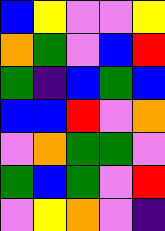[["blue", "yellow", "violet", "violet", "yellow"], ["orange", "green", "violet", "blue", "red"], ["green", "indigo", "blue", "green", "blue"], ["blue", "blue", "red", "violet", "orange"], ["violet", "orange", "green", "green", "violet"], ["green", "blue", "green", "violet", "red"], ["violet", "yellow", "orange", "violet", "indigo"]]